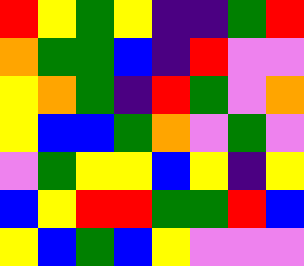[["red", "yellow", "green", "yellow", "indigo", "indigo", "green", "red"], ["orange", "green", "green", "blue", "indigo", "red", "violet", "violet"], ["yellow", "orange", "green", "indigo", "red", "green", "violet", "orange"], ["yellow", "blue", "blue", "green", "orange", "violet", "green", "violet"], ["violet", "green", "yellow", "yellow", "blue", "yellow", "indigo", "yellow"], ["blue", "yellow", "red", "red", "green", "green", "red", "blue"], ["yellow", "blue", "green", "blue", "yellow", "violet", "violet", "violet"]]